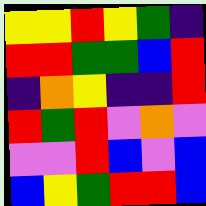[["yellow", "yellow", "red", "yellow", "green", "indigo"], ["red", "red", "green", "green", "blue", "red"], ["indigo", "orange", "yellow", "indigo", "indigo", "red"], ["red", "green", "red", "violet", "orange", "violet"], ["violet", "violet", "red", "blue", "violet", "blue"], ["blue", "yellow", "green", "red", "red", "blue"]]